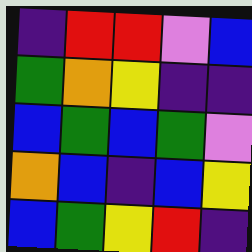[["indigo", "red", "red", "violet", "blue"], ["green", "orange", "yellow", "indigo", "indigo"], ["blue", "green", "blue", "green", "violet"], ["orange", "blue", "indigo", "blue", "yellow"], ["blue", "green", "yellow", "red", "indigo"]]